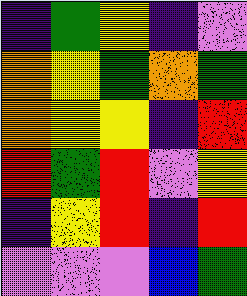[["indigo", "green", "yellow", "indigo", "violet"], ["orange", "yellow", "green", "orange", "green"], ["orange", "yellow", "yellow", "indigo", "red"], ["red", "green", "red", "violet", "yellow"], ["indigo", "yellow", "red", "indigo", "red"], ["violet", "violet", "violet", "blue", "green"]]